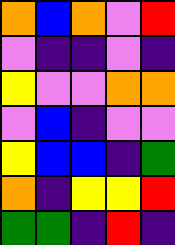[["orange", "blue", "orange", "violet", "red"], ["violet", "indigo", "indigo", "violet", "indigo"], ["yellow", "violet", "violet", "orange", "orange"], ["violet", "blue", "indigo", "violet", "violet"], ["yellow", "blue", "blue", "indigo", "green"], ["orange", "indigo", "yellow", "yellow", "red"], ["green", "green", "indigo", "red", "indigo"]]